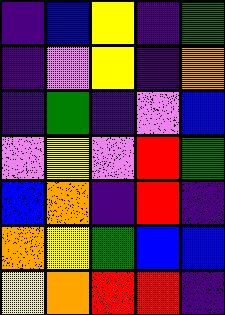[["indigo", "blue", "yellow", "indigo", "green"], ["indigo", "violet", "yellow", "indigo", "orange"], ["indigo", "green", "indigo", "violet", "blue"], ["violet", "yellow", "violet", "red", "green"], ["blue", "orange", "indigo", "red", "indigo"], ["orange", "yellow", "green", "blue", "blue"], ["yellow", "orange", "red", "red", "indigo"]]